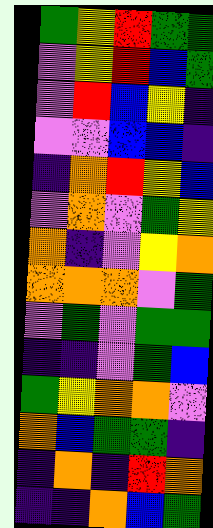[["green", "yellow", "red", "green", "green"], ["violet", "yellow", "red", "blue", "green"], ["violet", "red", "blue", "yellow", "indigo"], ["violet", "violet", "blue", "blue", "indigo"], ["indigo", "orange", "red", "yellow", "blue"], ["violet", "orange", "violet", "green", "yellow"], ["orange", "indigo", "violet", "yellow", "orange"], ["orange", "orange", "orange", "violet", "green"], ["violet", "green", "violet", "green", "green"], ["indigo", "indigo", "violet", "green", "blue"], ["green", "yellow", "orange", "orange", "violet"], ["orange", "blue", "green", "green", "indigo"], ["indigo", "orange", "indigo", "red", "orange"], ["indigo", "indigo", "orange", "blue", "green"]]